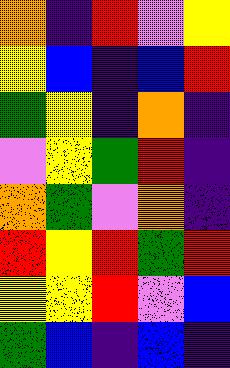[["orange", "indigo", "red", "violet", "yellow"], ["yellow", "blue", "indigo", "blue", "red"], ["green", "yellow", "indigo", "orange", "indigo"], ["violet", "yellow", "green", "red", "indigo"], ["orange", "green", "violet", "orange", "indigo"], ["red", "yellow", "red", "green", "red"], ["yellow", "yellow", "red", "violet", "blue"], ["green", "blue", "indigo", "blue", "indigo"]]